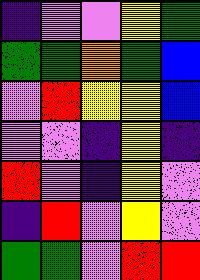[["indigo", "violet", "violet", "yellow", "green"], ["green", "green", "orange", "green", "blue"], ["violet", "red", "yellow", "yellow", "blue"], ["violet", "violet", "indigo", "yellow", "indigo"], ["red", "violet", "indigo", "yellow", "violet"], ["indigo", "red", "violet", "yellow", "violet"], ["green", "green", "violet", "red", "red"]]